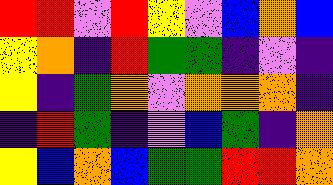[["red", "red", "violet", "red", "yellow", "violet", "blue", "orange", "blue"], ["yellow", "orange", "indigo", "red", "green", "green", "indigo", "violet", "indigo"], ["yellow", "indigo", "green", "orange", "violet", "orange", "orange", "orange", "indigo"], ["indigo", "red", "green", "indigo", "violet", "blue", "green", "indigo", "orange"], ["yellow", "blue", "orange", "blue", "green", "green", "red", "red", "orange"]]